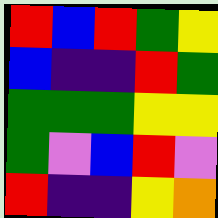[["red", "blue", "red", "green", "yellow"], ["blue", "indigo", "indigo", "red", "green"], ["green", "green", "green", "yellow", "yellow"], ["green", "violet", "blue", "red", "violet"], ["red", "indigo", "indigo", "yellow", "orange"]]